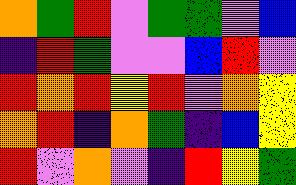[["orange", "green", "red", "violet", "green", "green", "violet", "blue"], ["indigo", "red", "green", "violet", "violet", "blue", "red", "violet"], ["red", "orange", "red", "yellow", "red", "violet", "orange", "yellow"], ["orange", "red", "indigo", "orange", "green", "indigo", "blue", "yellow"], ["red", "violet", "orange", "violet", "indigo", "red", "yellow", "green"]]